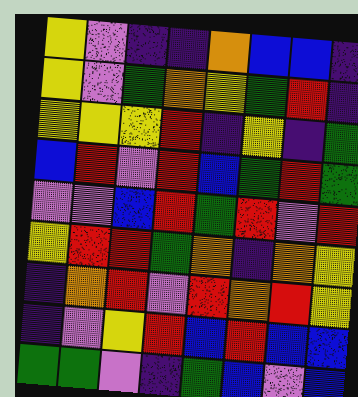[["yellow", "violet", "indigo", "indigo", "orange", "blue", "blue", "indigo"], ["yellow", "violet", "green", "orange", "yellow", "green", "red", "indigo"], ["yellow", "yellow", "yellow", "red", "indigo", "yellow", "indigo", "green"], ["blue", "red", "violet", "red", "blue", "green", "red", "green"], ["violet", "violet", "blue", "red", "green", "red", "violet", "red"], ["yellow", "red", "red", "green", "orange", "indigo", "orange", "yellow"], ["indigo", "orange", "red", "violet", "red", "orange", "red", "yellow"], ["indigo", "violet", "yellow", "red", "blue", "red", "blue", "blue"], ["green", "green", "violet", "indigo", "green", "blue", "violet", "blue"]]